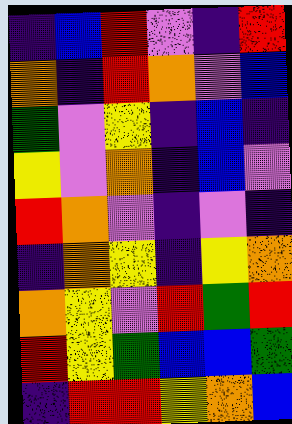[["indigo", "blue", "red", "violet", "indigo", "red"], ["orange", "indigo", "red", "orange", "violet", "blue"], ["green", "violet", "yellow", "indigo", "blue", "indigo"], ["yellow", "violet", "orange", "indigo", "blue", "violet"], ["red", "orange", "violet", "indigo", "violet", "indigo"], ["indigo", "orange", "yellow", "indigo", "yellow", "orange"], ["orange", "yellow", "violet", "red", "green", "red"], ["red", "yellow", "green", "blue", "blue", "green"], ["indigo", "red", "red", "yellow", "orange", "blue"]]